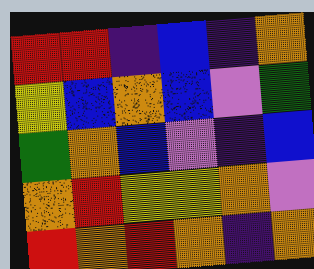[["red", "red", "indigo", "blue", "indigo", "orange"], ["yellow", "blue", "orange", "blue", "violet", "green"], ["green", "orange", "blue", "violet", "indigo", "blue"], ["orange", "red", "yellow", "yellow", "orange", "violet"], ["red", "orange", "red", "orange", "indigo", "orange"]]